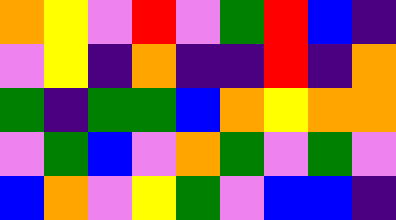[["orange", "yellow", "violet", "red", "violet", "green", "red", "blue", "indigo"], ["violet", "yellow", "indigo", "orange", "indigo", "indigo", "red", "indigo", "orange"], ["green", "indigo", "green", "green", "blue", "orange", "yellow", "orange", "orange"], ["violet", "green", "blue", "violet", "orange", "green", "violet", "green", "violet"], ["blue", "orange", "violet", "yellow", "green", "violet", "blue", "blue", "indigo"]]